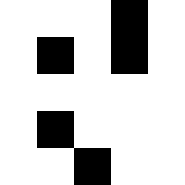[["white", "white", "white", "black", "white"], ["white", "black", "white", "black", "white"], ["white", "white", "white", "white", "white"], ["white", "black", "white", "white", "white"], ["white", "white", "black", "white", "white"]]